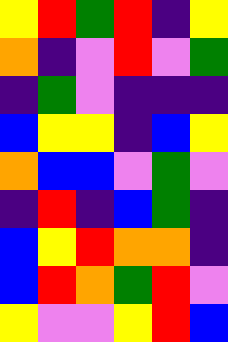[["yellow", "red", "green", "red", "indigo", "yellow"], ["orange", "indigo", "violet", "red", "violet", "green"], ["indigo", "green", "violet", "indigo", "indigo", "indigo"], ["blue", "yellow", "yellow", "indigo", "blue", "yellow"], ["orange", "blue", "blue", "violet", "green", "violet"], ["indigo", "red", "indigo", "blue", "green", "indigo"], ["blue", "yellow", "red", "orange", "orange", "indigo"], ["blue", "red", "orange", "green", "red", "violet"], ["yellow", "violet", "violet", "yellow", "red", "blue"]]